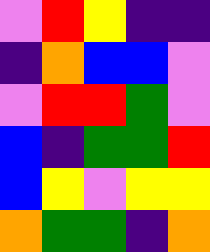[["violet", "red", "yellow", "indigo", "indigo"], ["indigo", "orange", "blue", "blue", "violet"], ["violet", "red", "red", "green", "violet"], ["blue", "indigo", "green", "green", "red"], ["blue", "yellow", "violet", "yellow", "yellow"], ["orange", "green", "green", "indigo", "orange"]]